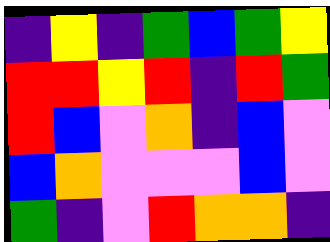[["indigo", "yellow", "indigo", "green", "blue", "green", "yellow"], ["red", "red", "yellow", "red", "indigo", "red", "green"], ["red", "blue", "violet", "orange", "indigo", "blue", "violet"], ["blue", "orange", "violet", "violet", "violet", "blue", "violet"], ["green", "indigo", "violet", "red", "orange", "orange", "indigo"]]